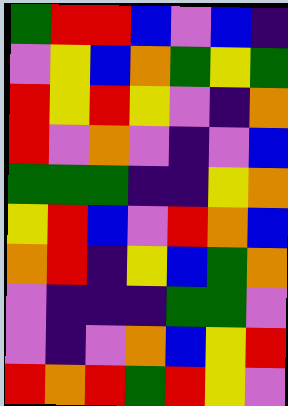[["green", "red", "red", "blue", "violet", "blue", "indigo"], ["violet", "yellow", "blue", "orange", "green", "yellow", "green"], ["red", "yellow", "red", "yellow", "violet", "indigo", "orange"], ["red", "violet", "orange", "violet", "indigo", "violet", "blue"], ["green", "green", "green", "indigo", "indigo", "yellow", "orange"], ["yellow", "red", "blue", "violet", "red", "orange", "blue"], ["orange", "red", "indigo", "yellow", "blue", "green", "orange"], ["violet", "indigo", "indigo", "indigo", "green", "green", "violet"], ["violet", "indigo", "violet", "orange", "blue", "yellow", "red"], ["red", "orange", "red", "green", "red", "yellow", "violet"]]